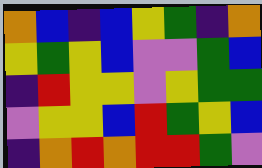[["orange", "blue", "indigo", "blue", "yellow", "green", "indigo", "orange"], ["yellow", "green", "yellow", "blue", "violet", "violet", "green", "blue"], ["indigo", "red", "yellow", "yellow", "violet", "yellow", "green", "green"], ["violet", "yellow", "yellow", "blue", "red", "green", "yellow", "blue"], ["indigo", "orange", "red", "orange", "red", "red", "green", "violet"]]